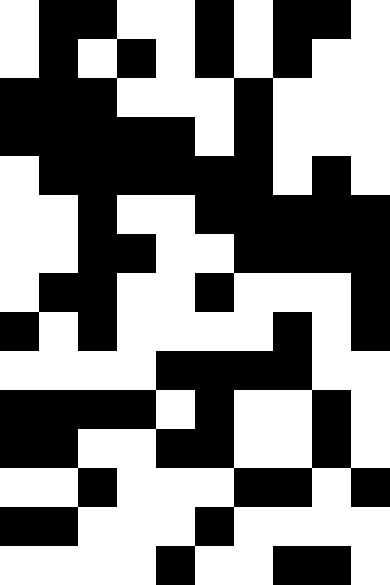[["white", "black", "black", "white", "white", "black", "white", "black", "black", "white"], ["white", "black", "white", "black", "white", "black", "white", "black", "white", "white"], ["black", "black", "black", "white", "white", "white", "black", "white", "white", "white"], ["black", "black", "black", "black", "black", "white", "black", "white", "white", "white"], ["white", "black", "black", "black", "black", "black", "black", "white", "black", "white"], ["white", "white", "black", "white", "white", "black", "black", "black", "black", "black"], ["white", "white", "black", "black", "white", "white", "black", "black", "black", "black"], ["white", "black", "black", "white", "white", "black", "white", "white", "white", "black"], ["black", "white", "black", "white", "white", "white", "white", "black", "white", "black"], ["white", "white", "white", "white", "black", "black", "black", "black", "white", "white"], ["black", "black", "black", "black", "white", "black", "white", "white", "black", "white"], ["black", "black", "white", "white", "black", "black", "white", "white", "black", "white"], ["white", "white", "black", "white", "white", "white", "black", "black", "white", "black"], ["black", "black", "white", "white", "white", "black", "white", "white", "white", "white"], ["white", "white", "white", "white", "black", "white", "white", "black", "black", "white"]]